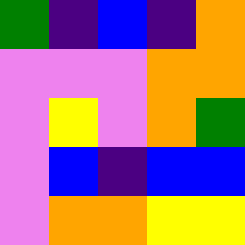[["green", "indigo", "blue", "indigo", "orange"], ["violet", "violet", "violet", "orange", "orange"], ["violet", "yellow", "violet", "orange", "green"], ["violet", "blue", "indigo", "blue", "blue"], ["violet", "orange", "orange", "yellow", "yellow"]]